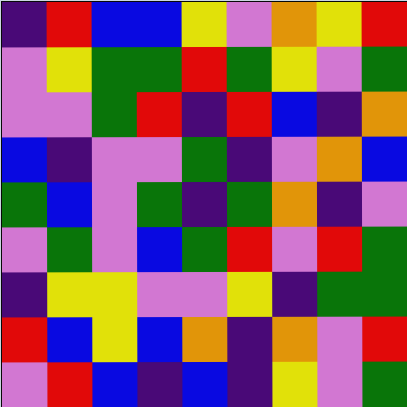[["indigo", "red", "blue", "blue", "yellow", "violet", "orange", "yellow", "red"], ["violet", "yellow", "green", "green", "red", "green", "yellow", "violet", "green"], ["violet", "violet", "green", "red", "indigo", "red", "blue", "indigo", "orange"], ["blue", "indigo", "violet", "violet", "green", "indigo", "violet", "orange", "blue"], ["green", "blue", "violet", "green", "indigo", "green", "orange", "indigo", "violet"], ["violet", "green", "violet", "blue", "green", "red", "violet", "red", "green"], ["indigo", "yellow", "yellow", "violet", "violet", "yellow", "indigo", "green", "green"], ["red", "blue", "yellow", "blue", "orange", "indigo", "orange", "violet", "red"], ["violet", "red", "blue", "indigo", "blue", "indigo", "yellow", "violet", "green"]]